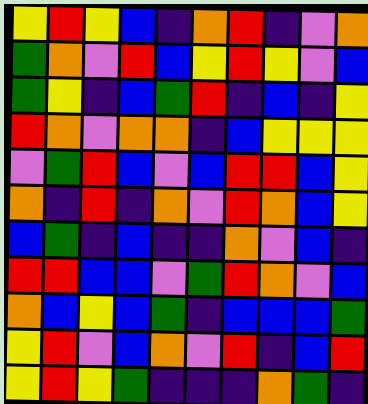[["yellow", "red", "yellow", "blue", "indigo", "orange", "red", "indigo", "violet", "orange"], ["green", "orange", "violet", "red", "blue", "yellow", "red", "yellow", "violet", "blue"], ["green", "yellow", "indigo", "blue", "green", "red", "indigo", "blue", "indigo", "yellow"], ["red", "orange", "violet", "orange", "orange", "indigo", "blue", "yellow", "yellow", "yellow"], ["violet", "green", "red", "blue", "violet", "blue", "red", "red", "blue", "yellow"], ["orange", "indigo", "red", "indigo", "orange", "violet", "red", "orange", "blue", "yellow"], ["blue", "green", "indigo", "blue", "indigo", "indigo", "orange", "violet", "blue", "indigo"], ["red", "red", "blue", "blue", "violet", "green", "red", "orange", "violet", "blue"], ["orange", "blue", "yellow", "blue", "green", "indigo", "blue", "blue", "blue", "green"], ["yellow", "red", "violet", "blue", "orange", "violet", "red", "indigo", "blue", "red"], ["yellow", "red", "yellow", "green", "indigo", "indigo", "indigo", "orange", "green", "indigo"]]